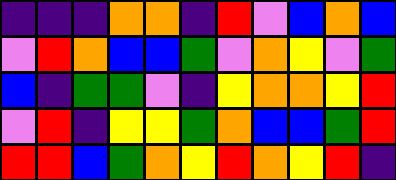[["indigo", "indigo", "indigo", "orange", "orange", "indigo", "red", "violet", "blue", "orange", "blue"], ["violet", "red", "orange", "blue", "blue", "green", "violet", "orange", "yellow", "violet", "green"], ["blue", "indigo", "green", "green", "violet", "indigo", "yellow", "orange", "orange", "yellow", "red"], ["violet", "red", "indigo", "yellow", "yellow", "green", "orange", "blue", "blue", "green", "red"], ["red", "red", "blue", "green", "orange", "yellow", "red", "orange", "yellow", "red", "indigo"]]